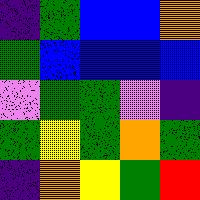[["indigo", "green", "blue", "blue", "orange"], ["green", "blue", "blue", "blue", "blue"], ["violet", "green", "green", "violet", "indigo"], ["green", "yellow", "green", "orange", "green"], ["indigo", "orange", "yellow", "green", "red"]]